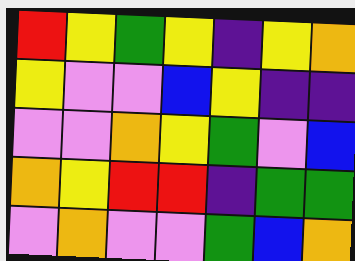[["red", "yellow", "green", "yellow", "indigo", "yellow", "orange"], ["yellow", "violet", "violet", "blue", "yellow", "indigo", "indigo"], ["violet", "violet", "orange", "yellow", "green", "violet", "blue"], ["orange", "yellow", "red", "red", "indigo", "green", "green"], ["violet", "orange", "violet", "violet", "green", "blue", "orange"]]